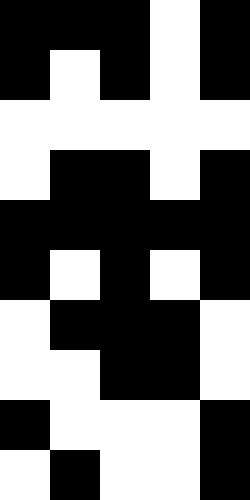[["black", "black", "black", "white", "black"], ["black", "white", "black", "white", "black"], ["white", "white", "white", "white", "white"], ["white", "black", "black", "white", "black"], ["black", "black", "black", "black", "black"], ["black", "white", "black", "white", "black"], ["white", "black", "black", "black", "white"], ["white", "white", "black", "black", "white"], ["black", "white", "white", "white", "black"], ["white", "black", "white", "white", "black"]]